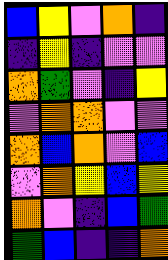[["blue", "yellow", "violet", "orange", "indigo"], ["indigo", "yellow", "indigo", "violet", "violet"], ["orange", "green", "violet", "indigo", "yellow"], ["violet", "orange", "orange", "violet", "violet"], ["orange", "blue", "orange", "violet", "blue"], ["violet", "orange", "yellow", "blue", "yellow"], ["orange", "violet", "indigo", "blue", "green"], ["green", "blue", "indigo", "indigo", "orange"]]